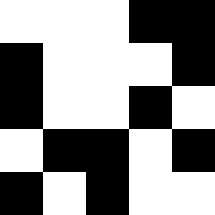[["white", "white", "white", "black", "black"], ["black", "white", "white", "white", "black"], ["black", "white", "white", "black", "white"], ["white", "black", "black", "white", "black"], ["black", "white", "black", "white", "white"]]